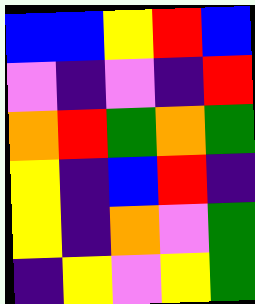[["blue", "blue", "yellow", "red", "blue"], ["violet", "indigo", "violet", "indigo", "red"], ["orange", "red", "green", "orange", "green"], ["yellow", "indigo", "blue", "red", "indigo"], ["yellow", "indigo", "orange", "violet", "green"], ["indigo", "yellow", "violet", "yellow", "green"]]